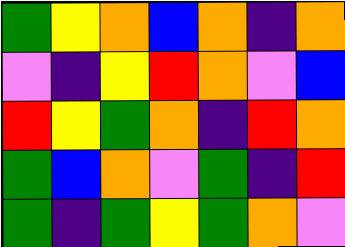[["green", "yellow", "orange", "blue", "orange", "indigo", "orange"], ["violet", "indigo", "yellow", "red", "orange", "violet", "blue"], ["red", "yellow", "green", "orange", "indigo", "red", "orange"], ["green", "blue", "orange", "violet", "green", "indigo", "red"], ["green", "indigo", "green", "yellow", "green", "orange", "violet"]]